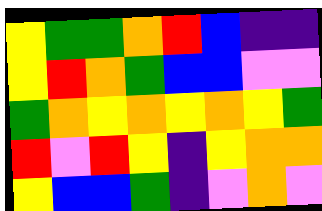[["yellow", "green", "green", "orange", "red", "blue", "indigo", "indigo"], ["yellow", "red", "orange", "green", "blue", "blue", "violet", "violet"], ["green", "orange", "yellow", "orange", "yellow", "orange", "yellow", "green"], ["red", "violet", "red", "yellow", "indigo", "yellow", "orange", "orange"], ["yellow", "blue", "blue", "green", "indigo", "violet", "orange", "violet"]]